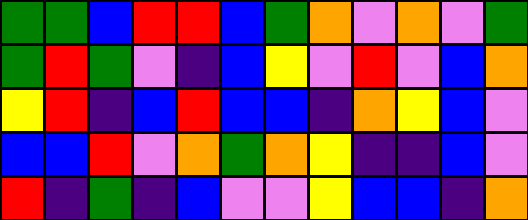[["green", "green", "blue", "red", "red", "blue", "green", "orange", "violet", "orange", "violet", "green"], ["green", "red", "green", "violet", "indigo", "blue", "yellow", "violet", "red", "violet", "blue", "orange"], ["yellow", "red", "indigo", "blue", "red", "blue", "blue", "indigo", "orange", "yellow", "blue", "violet"], ["blue", "blue", "red", "violet", "orange", "green", "orange", "yellow", "indigo", "indigo", "blue", "violet"], ["red", "indigo", "green", "indigo", "blue", "violet", "violet", "yellow", "blue", "blue", "indigo", "orange"]]